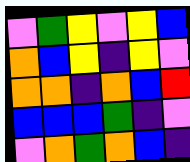[["violet", "green", "yellow", "violet", "yellow", "blue"], ["orange", "blue", "yellow", "indigo", "yellow", "violet"], ["orange", "orange", "indigo", "orange", "blue", "red"], ["blue", "blue", "blue", "green", "indigo", "violet"], ["violet", "orange", "green", "orange", "blue", "indigo"]]